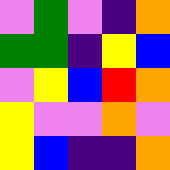[["violet", "green", "violet", "indigo", "orange"], ["green", "green", "indigo", "yellow", "blue"], ["violet", "yellow", "blue", "red", "orange"], ["yellow", "violet", "violet", "orange", "violet"], ["yellow", "blue", "indigo", "indigo", "orange"]]